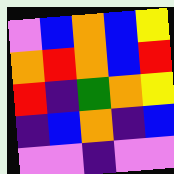[["violet", "blue", "orange", "blue", "yellow"], ["orange", "red", "orange", "blue", "red"], ["red", "indigo", "green", "orange", "yellow"], ["indigo", "blue", "orange", "indigo", "blue"], ["violet", "violet", "indigo", "violet", "violet"]]